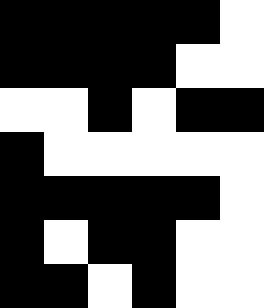[["black", "black", "black", "black", "black", "white"], ["black", "black", "black", "black", "white", "white"], ["white", "white", "black", "white", "black", "black"], ["black", "white", "white", "white", "white", "white"], ["black", "black", "black", "black", "black", "white"], ["black", "white", "black", "black", "white", "white"], ["black", "black", "white", "black", "white", "white"]]